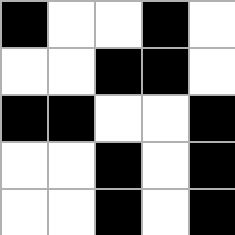[["black", "white", "white", "black", "white"], ["white", "white", "black", "black", "white"], ["black", "black", "white", "white", "black"], ["white", "white", "black", "white", "black"], ["white", "white", "black", "white", "black"]]